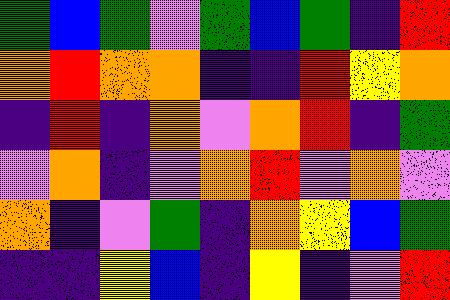[["green", "blue", "green", "violet", "green", "blue", "green", "indigo", "red"], ["orange", "red", "orange", "orange", "indigo", "indigo", "red", "yellow", "orange"], ["indigo", "red", "indigo", "orange", "violet", "orange", "red", "indigo", "green"], ["violet", "orange", "indigo", "violet", "orange", "red", "violet", "orange", "violet"], ["orange", "indigo", "violet", "green", "indigo", "orange", "yellow", "blue", "green"], ["indigo", "indigo", "yellow", "blue", "indigo", "yellow", "indigo", "violet", "red"]]